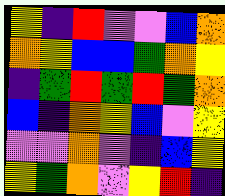[["yellow", "indigo", "red", "violet", "violet", "blue", "orange"], ["orange", "yellow", "blue", "blue", "green", "orange", "yellow"], ["indigo", "green", "red", "green", "red", "green", "orange"], ["blue", "indigo", "orange", "yellow", "blue", "violet", "yellow"], ["violet", "violet", "orange", "violet", "indigo", "blue", "yellow"], ["yellow", "green", "orange", "violet", "yellow", "red", "indigo"]]